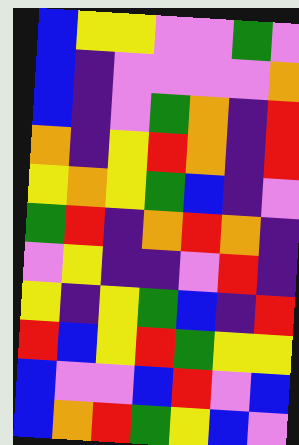[["blue", "yellow", "yellow", "violet", "violet", "green", "violet"], ["blue", "indigo", "violet", "violet", "violet", "violet", "orange"], ["blue", "indigo", "violet", "green", "orange", "indigo", "red"], ["orange", "indigo", "yellow", "red", "orange", "indigo", "red"], ["yellow", "orange", "yellow", "green", "blue", "indigo", "violet"], ["green", "red", "indigo", "orange", "red", "orange", "indigo"], ["violet", "yellow", "indigo", "indigo", "violet", "red", "indigo"], ["yellow", "indigo", "yellow", "green", "blue", "indigo", "red"], ["red", "blue", "yellow", "red", "green", "yellow", "yellow"], ["blue", "violet", "violet", "blue", "red", "violet", "blue"], ["blue", "orange", "red", "green", "yellow", "blue", "violet"]]